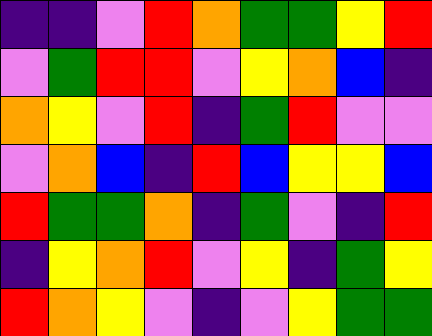[["indigo", "indigo", "violet", "red", "orange", "green", "green", "yellow", "red"], ["violet", "green", "red", "red", "violet", "yellow", "orange", "blue", "indigo"], ["orange", "yellow", "violet", "red", "indigo", "green", "red", "violet", "violet"], ["violet", "orange", "blue", "indigo", "red", "blue", "yellow", "yellow", "blue"], ["red", "green", "green", "orange", "indigo", "green", "violet", "indigo", "red"], ["indigo", "yellow", "orange", "red", "violet", "yellow", "indigo", "green", "yellow"], ["red", "orange", "yellow", "violet", "indigo", "violet", "yellow", "green", "green"]]